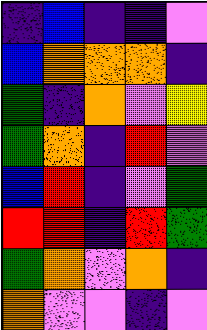[["indigo", "blue", "indigo", "indigo", "violet"], ["blue", "orange", "orange", "orange", "indigo"], ["green", "indigo", "orange", "violet", "yellow"], ["green", "orange", "indigo", "red", "violet"], ["blue", "red", "indigo", "violet", "green"], ["red", "red", "indigo", "red", "green"], ["green", "orange", "violet", "orange", "indigo"], ["orange", "violet", "violet", "indigo", "violet"]]